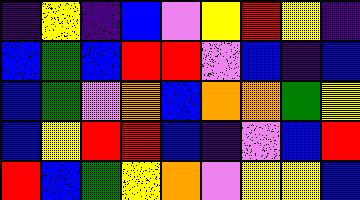[["indigo", "yellow", "indigo", "blue", "violet", "yellow", "red", "yellow", "indigo"], ["blue", "green", "blue", "red", "red", "violet", "blue", "indigo", "blue"], ["blue", "green", "violet", "orange", "blue", "orange", "orange", "green", "yellow"], ["blue", "yellow", "red", "red", "blue", "indigo", "violet", "blue", "red"], ["red", "blue", "green", "yellow", "orange", "violet", "yellow", "yellow", "blue"]]